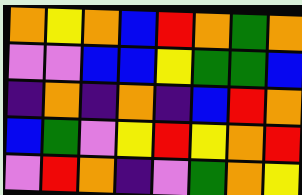[["orange", "yellow", "orange", "blue", "red", "orange", "green", "orange"], ["violet", "violet", "blue", "blue", "yellow", "green", "green", "blue"], ["indigo", "orange", "indigo", "orange", "indigo", "blue", "red", "orange"], ["blue", "green", "violet", "yellow", "red", "yellow", "orange", "red"], ["violet", "red", "orange", "indigo", "violet", "green", "orange", "yellow"]]